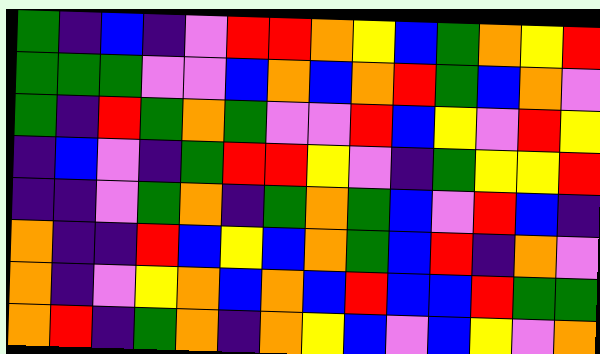[["green", "indigo", "blue", "indigo", "violet", "red", "red", "orange", "yellow", "blue", "green", "orange", "yellow", "red"], ["green", "green", "green", "violet", "violet", "blue", "orange", "blue", "orange", "red", "green", "blue", "orange", "violet"], ["green", "indigo", "red", "green", "orange", "green", "violet", "violet", "red", "blue", "yellow", "violet", "red", "yellow"], ["indigo", "blue", "violet", "indigo", "green", "red", "red", "yellow", "violet", "indigo", "green", "yellow", "yellow", "red"], ["indigo", "indigo", "violet", "green", "orange", "indigo", "green", "orange", "green", "blue", "violet", "red", "blue", "indigo"], ["orange", "indigo", "indigo", "red", "blue", "yellow", "blue", "orange", "green", "blue", "red", "indigo", "orange", "violet"], ["orange", "indigo", "violet", "yellow", "orange", "blue", "orange", "blue", "red", "blue", "blue", "red", "green", "green"], ["orange", "red", "indigo", "green", "orange", "indigo", "orange", "yellow", "blue", "violet", "blue", "yellow", "violet", "orange"]]